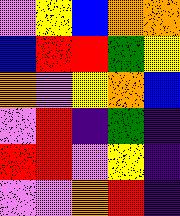[["violet", "yellow", "blue", "orange", "orange"], ["blue", "red", "red", "green", "yellow"], ["orange", "violet", "yellow", "orange", "blue"], ["violet", "red", "indigo", "green", "indigo"], ["red", "red", "violet", "yellow", "indigo"], ["violet", "violet", "orange", "red", "indigo"]]